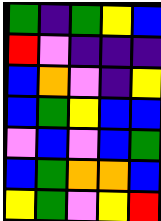[["green", "indigo", "green", "yellow", "blue"], ["red", "violet", "indigo", "indigo", "indigo"], ["blue", "orange", "violet", "indigo", "yellow"], ["blue", "green", "yellow", "blue", "blue"], ["violet", "blue", "violet", "blue", "green"], ["blue", "green", "orange", "orange", "blue"], ["yellow", "green", "violet", "yellow", "red"]]